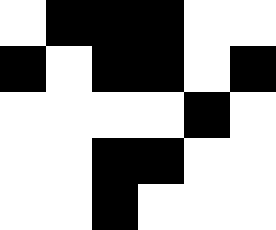[["white", "black", "black", "black", "white", "white"], ["black", "white", "black", "black", "white", "black"], ["white", "white", "white", "white", "black", "white"], ["white", "white", "black", "black", "white", "white"], ["white", "white", "black", "white", "white", "white"]]